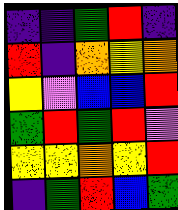[["indigo", "indigo", "green", "red", "indigo"], ["red", "indigo", "orange", "yellow", "orange"], ["yellow", "violet", "blue", "blue", "red"], ["green", "red", "green", "red", "violet"], ["yellow", "yellow", "orange", "yellow", "red"], ["indigo", "green", "red", "blue", "green"]]